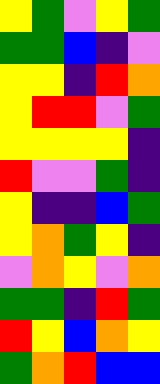[["yellow", "green", "violet", "yellow", "green"], ["green", "green", "blue", "indigo", "violet"], ["yellow", "yellow", "indigo", "red", "orange"], ["yellow", "red", "red", "violet", "green"], ["yellow", "yellow", "yellow", "yellow", "indigo"], ["red", "violet", "violet", "green", "indigo"], ["yellow", "indigo", "indigo", "blue", "green"], ["yellow", "orange", "green", "yellow", "indigo"], ["violet", "orange", "yellow", "violet", "orange"], ["green", "green", "indigo", "red", "green"], ["red", "yellow", "blue", "orange", "yellow"], ["green", "orange", "red", "blue", "blue"]]